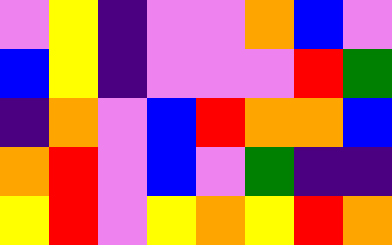[["violet", "yellow", "indigo", "violet", "violet", "orange", "blue", "violet"], ["blue", "yellow", "indigo", "violet", "violet", "violet", "red", "green"], ["indigo", "orange", "violet", "blue", "red", "orange", "orange", "blue"], ["orange", "red", "violet", "blue", "violet", "green", "indigo", "indigo"], ["yellow", "red", "violet", "yellow", "orange", "yellow", "red", "orange"]]